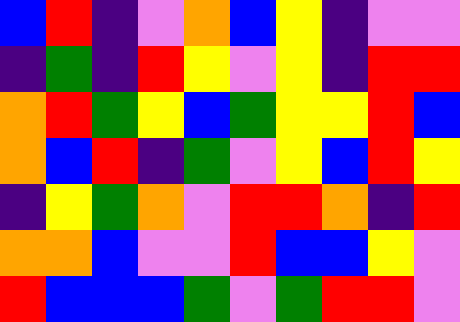[["blue", "red", "indigo", "violet", "orange", "blue", "yellow", "indigo", "violet", "violet"], ["indigo", "green", "indigo", "red", "yellow", "violet", "yellow", "indigo", "red", "red"], ["orange", "red", "green", "yellow", "blue", "green", "yellow", "yellow", "red", "blue"], ["orange", "blue", "red", "indigo", "green", "violet", "yellow", "blue", "red", "yellow"], ["indigo", "yellow", "green", "orange", "violet", "red", "red", "orange", "indigo", "red"], ["orange", "orange", "blue", "violet", "violet", "red", "blue", "blue", "yellow", "violet"], ["red", "blue", "blue", "blue", "green", "violet", "green", "red", "red", "violet"]]